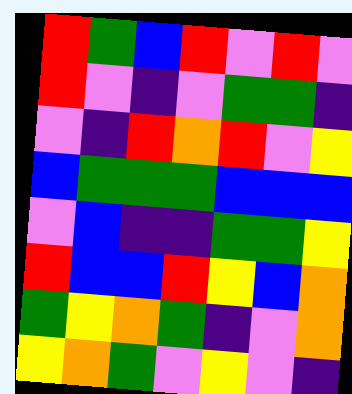[["red", "green", "blue", "red", "violet", "red", "violet"], ["red", "violet", "indigo", "violet", "green", "green", "indigo"], ["violet", "indigo", "red", "orange", "red", "violet", "yellow"], ["blue", "green", "green", "green", "blue", "blue", "blue"], ["violet", "blue", "indigo", "indigo", "green", "green", "yellow"], ["red", "blue", "blue", "red", "yellow", "blue", "orange"], ["green", "yellow", "orange", "green", "indigo", "violet", "orange"], ["yellow", "orange", "green", "violet", "yellow", "violet", "indigo"]]